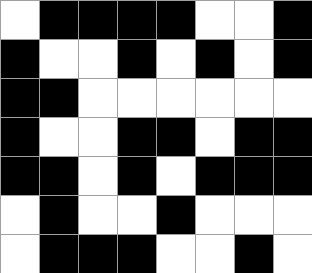[["white", "black", "black", "black", "black", "white", "white", "black"], ["black", "white", "white", "black", "white", "black", "white", "black"], ["black", "black", "white", "white", "white", "white", "white", "white"], ["black", "white", "white", "black", "black", "white", "black", "black"], ["black", "black", "white", "black", "white", "black", "black", "black"], ["white", "black", "white", "white", "black", "white", "white", "white"], ["white", "black", "black", "black", "white", "white", "black", "white"]]